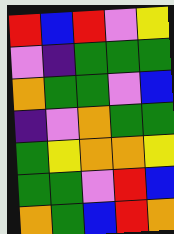[["red", "blue", "red", "violet", "yellow"], ["violet", "indigo", "green", "green", "green"], ["orange", "green", "green", "violet", "blue"], ["indigo", "violet", "orange", "green", "green"], ["green", "yellow", "orange", "orange", "yellow"], ["green", "green", "violet", "red", "blue"], ["orange", "green", "blue", "red", "orange"]]